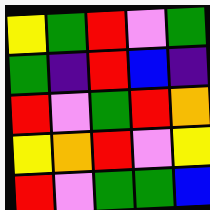[["yellow", "green", "red", "violet", "green"], ["green", "indigo", "red", "blue", "indigo"], ["red", "violet", "green", "red", "orange"], ["yellow", "orange", "red", "violet", "yellow"], ["red", "violet", "green", "green", "blue"]]